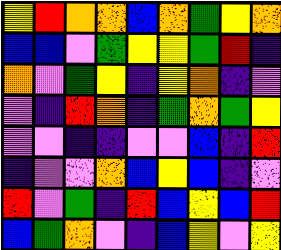[["yellow", "red", "orange", "orange", "blue", "orange", "green", "yellow", "orange"], ["blue", "blue", "violet", "green", "yellow", "yellow", "green", "red", "indigo"], ["orange", "violet", "green", "yellow", "indigo", "yellow", "orange", "indigo", "violet"], ["violet", "indigo", "red", "orange", "indigo", "green", "orange", "green", "yellow"], ["violet", "violet", "indigo", "indigo", "violet", "violet", "blue", "indigo", "red"], ["indigo", "violet", "violet", "orange", "blue", "yellow", "blue", "indigo", "violet"], ["red", "violet", "green", "indigo", "red", "blue", "yellow", "blue", "red"], ["blue", "green", "orange", "violet", "indigo", "blue", "yellow", "violet", "yellow"]]